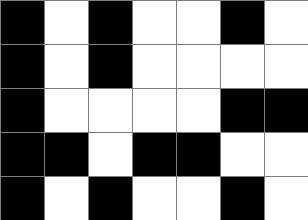[["black", "white", "black", "white", "white", "black", "white"], ["black", "white", "black", "white", "white", "white", "white"], ["black", "white", "white", "white", "white", "black", "black"], ["black", "black", "white", "black", "black", "white", "white"], ["black", "white", "black", "white", "white", "black", "white"]]